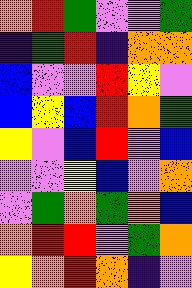[["orange", "red", "green", "violet", "violet", "green"], ["indigo", "green", "red", "indigo", "orange", "orange"], ["blue", "violet", "violet", "red", "yellow", "violet"], ["blue", "yellow", "blue", "red", "orange", "green"], ["yellow", "violet", "blue", "red", "violet", "blue"], ["violet", "violet", "yellow", "blue", "violet", "orange"], ["violet", "green", "orange", "green", "orange", "blue"], ["orange", "red", "red", "violet", "green", "orange"], ["yellow", "orange", "red", "orange", "indigo", "violet"]]